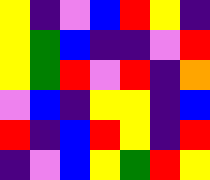[["yellow", "indigo", "violet", "blue", "red", "yellow", "indigo"], ["yellow", "green", "blue", "indigo", "indigo", "violet", "red"], ["yellow", "green", "red", "violet", "red", "indigo", "orange"], ["violet", "blue", "indigo", "yellow", "yellow", "indigo", "blue"], ["red", "indigo", "blue", "red", "yellow", "indigo", "red"], ["indigo", "violet", "blue", "yellow", "green", "red", "yellow"]]